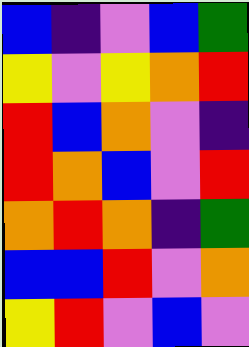[["blue", "indigo", "violet", "blue", "green"], ["yellow", "violet", "yellow", "orange", "red"], ["red", "blue", "orange", "violet", "indigo"], ["red", "orange", "blue", "violet", "red"], ["orange", "red", "orange", "indigo", "green"], ["blue", "blue", "red", "violet", "orange"], ["yellow", "red", "violet", "blue", "violet"]]